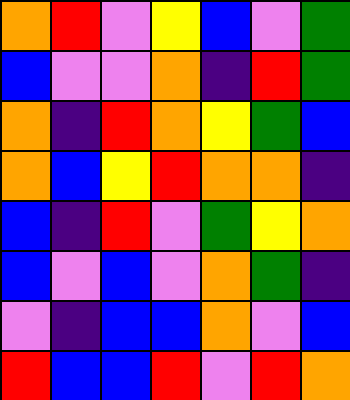[["orange", "red", "violet", "yellow", "blue", "violet", "green"], ["blue", "violet", "violet", "orange", "indigo", "red", "green"], ["orange", "indigo", "red", "orange", "yellow", "green", "blue"], ["orange", "blue", "yellow", "red", "orange", "orange", "indigo"], ["blue", "indigo", "red", "violet", "green", "yellow", "orange"], ["blue", "violet", "blue", "violet", "orange", "green", "indigo"], ["violet", "indigo", "blue", "blue", "orange", "violet", "blue"], ["red", "blue", "blue", "red", "violet", "red", "orange"]]